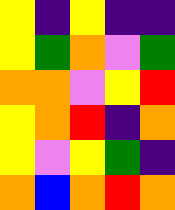[["yellow", "indigo", "yellow", "indigo", "indigo"], ["yellow", "green", "orange", "violet", "green"], ["orange", "orange", "violet", "yellow", "red"], ["yellow", "orange", "red", "indigo", "orange"], ["yellow", "violet", "yellow", "green", "indigo"], ["orange", "blue", "orange", "red", "orange"]]